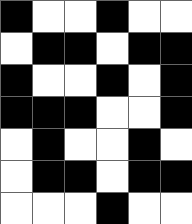[["black", "white", "white", "black", "white", "white"], ["white", "black", "black", "white", "black", "black"], ["black", "white", "white", "black", "white", "black"], ["black", "black", "black", "white", "white", "black"], ["white", "black", "white", "white", "black", "white"], ["white", "black", "black", "white", "black", "black"], ["white", "white", "white", "black", "white", "white"]]